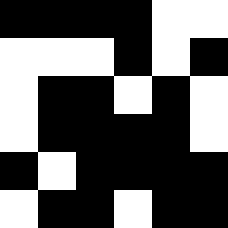[["black", "black", "black", "black", "white", "white"], ["white", "white", "white", "black", "white", "black"], ["white", "black", "black", "white", "black", "white"], ["white", "black", "black", "black", "black", "white"], ["black", "white", "black", "black", "black", "black"], ["white", "black", "black", "white", "black", "black"]]